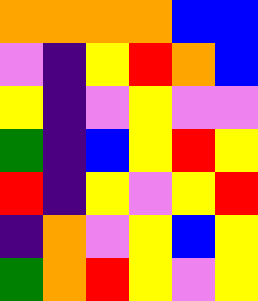[["orange", "orange", "orange", "orange", "blue", "blue"], ["violet", "indigo", "yellow", "red", "orange", "blue"], ["yellow", "indigo", "violet", "yellow", "violet", "violet"], ["green", "indigo", "blue", "yellow", "red", "yellow"], ["red", "indigo", "yellow", "violet", "yellow", "red"], ["indigo", "orange", "violet", "yellow", "blue", "yellow"], ["green", "orange", "red", "yellow", "violet", "yellow"]]